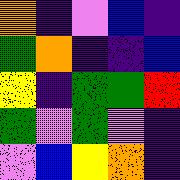[["orange", "indigo", "violet", "blue", "indigo"], ["green", "orange", "indigo", "indigo", "blue"], ["yellow", "indigo", "green", "green", "red"], ["green", "violet", "green", "violet", "indigo"], ["violet", "blue", "yellow", "orange", "indigo"]]